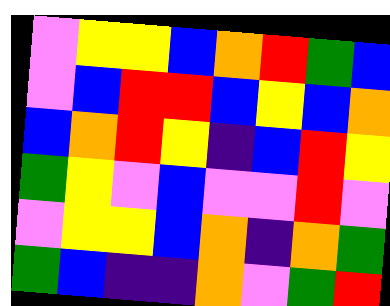[["violet", "yellow", "yellow", "blue", "orange", "red", "green", "blue"], ["violet", "blue", "red", "red", "blue", "yellow", "blue", "orange"], ["blue", "orange", "red", "yellow", "indigo", "blue", "red", "yellow"], ["green", "yellow", "violet", "blue", "violet", "violet", "red", "violet"], ["violet", "yellow", "yellow", "blue", "orange", "indigo", "orange", "green"], ["green", "blue", "indigo", "indigo", "orange", "violet", "green", "red"]]